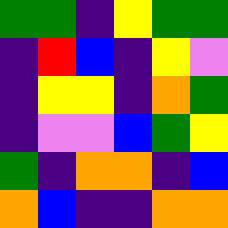[["green", "green", "indigo", "yellow", "green", "green"], ["indigo", "red", "blue", "indigo", "yellow", "violet"], ["indigo", "yellow", "yellow", "indigo", "orange", "green"], ["indigo", "violet", "violet", "blue", "green", "yellow"], ["green", "indigo", "orange", "orange", "indigo", "blue"], ["orange", "blue", "indigo", "indigo", "orange", "orange"]]